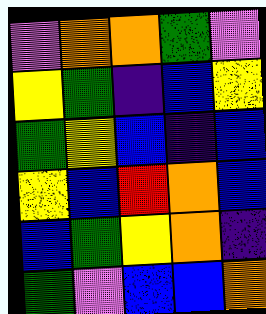[["violet", "orange", "orange", "green", "violet"], ["yellow", "green", "indigo", "blue", "yellow"], ["green", "yellow", "blue", "indigo", "blue"], ["yellow", "blue", "red", "orange", "blue"], ["blue", "green", "yellow", "orange", "indigo"], ["green", "violet", "blue", "blue", "orange"]]